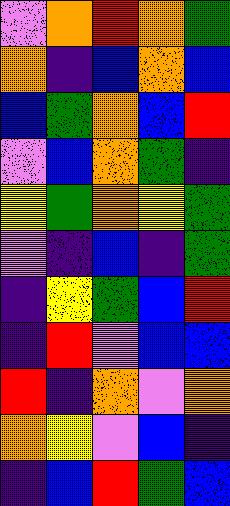[["violet", "orange", "red", "orange", "green"], ["orange", "indigo", "blue", "orange", "blue"], ["blue", "green", "orange", "blue", "red"], ["violet", "blue", "orange", "green", "indigo"], ["yellow", "green", "orange", "yellow", "green"], ["violet", "indigo", "blue", "indigo", "green"], ["indigo", "yellow", "green", "blue", "red"], ["indigo", "red", "violet", "blue", "blue"], ["red", "indigo", "orange", "violet", "orange"], ["orange", "yellow", "violet", "blue", "indigo"], ["indigo", "blue", "red", "green", "blue"]]